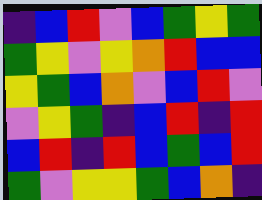[["indigo", "blue", "red", "violet", "blue", "green", "yellow", "green"], ["green", "yellow", "violet", "yellow", "orange", "red", "blue", "blue"], ["yellow", "green", "blue", "orange", "violet", "blue", "red", "violet"], ["violet", "yellow", "green", "indigo", "blue", "red", "indigo", "red"], ["blue", "red", "indigo", "red", "blue", "green", "blue", "red"], ["green", "violet", "yellow", "yellow", "green", "blue", "orange", "indigo"]]